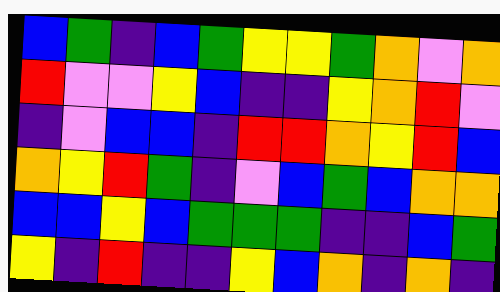[["blue", "green", "indigo", "blue", "green", "yellow", "yellow", "green", "orange", "violet", "orange"], ["red", "violet", "violet", "yellow", "blue", "indigo", "indigo", "yellow", "orange", "red", "violet"], ["indigo", "violet", "blue", "blue", "indigo", "red", "red", "orange", "yellow", "red", "blue"], ["orange", "yellow", "red", "green", "indigo", "violet", "blue", "green", "blue", "orange", "orange"], ["blue", "blue", "yellow", "blue", "green", "green", "green", "indigo", "indigo", "blue", "green"], ["yellow", "indigo", "red", "indigo", "indigo", "yellow", "blue", "orange", "indigo", "orange", "indigo"]]